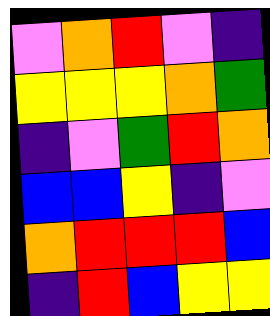[["violet", "orange", "red", "violet", "indigo"], ["yellow", "yellow", "yellow", "orange", "green"], ["indigo", "violet", "green", "red", "orange"], ["blue", "blue", "yellow", "indigo", "violet"], ["orange", "red", "red", "red", "blue"], ["indigo", "red", "blue", "yellow", "yellow"]]